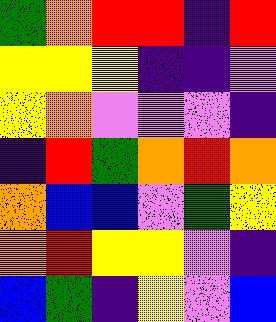[["green", "orange", "red", "red", "indigo", "red"], ["yellow", "yellow", "yellow", "indigo", "indigo", "violet"], ["yellow", "orange", "violet", "violet", "violet", "indigo"], ["indigo", "red", "green", "orange", "red", "orange"], ["orange", "blue", "blue", "violet", "green", "yellow"], ["orange", "red", "yellow", "yellow", "violet", "indigo"], ["blue", "green", "indigo", "yellow", "violet", "blue"]]